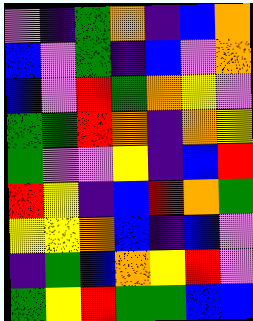[["violet", "indigo", "green", "orange", "indigo", "blue", "orange"], ["blue", "violet", "green", "indigo", "blue", "violet", "orange"], ["blue", "violet", "red", "green", "orange", "yellow", "violet"], ["green", "green", "red", "orange", "indigo", "orange", "yellow"], ["green", "violet", "violet", "yellow", "indigo", "blue", "red"], ["red", "yellow", "indigo", "blue", "red", "orange", "green"], ["yellow", "yellow", "orange", "blue", "indigo", "blue", "violet"], ["indigo", "green", "blue", "orange", "yellow", "red", "violet"], ["green", "yellow", "red", "green", "green", "blue", "blue"]]